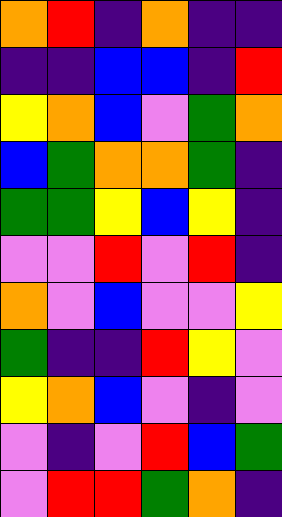[["orange", "red", "indigo", "orange", "indigo", "indigo"], ["indigo", "indigo", "blue", "blue", "indigo", "red"], ["yellow", "orange", "blue", "violet", "green", "orange"], ["blue", "green", "orange", "orange", "green", "indigo"], ["green", "green", "yellow", "blue", "yellow", "indigo"], ["violet", "violet", "red", "violet", "red", "indigo"], ["orange", "violet", "blue", "violet", "violet", "yellow"], ["green", "indigo", "indigo", "red", "yellow", "violet"], ["yellow", "orange", "blue", "violet", "indigo", "violet"], ["violet", "indigo", "violet", "red", "blue", "green"], ["violet", "red", "red", "green", "orange", "indigo"]]